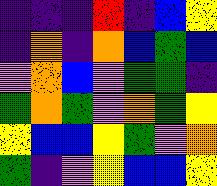[["indigo", "indigo", "indigo", "red", "indigo", "blue", "yellow"], ["indigo", "orange", "indigo", "orange", "blue", "green", "blue"], ["violet", "orange", "blue", "violet", "green", "green", "indigo"], ["green", "orange", "green", "violet", "orange", "green", "yellow"], ["yellow", "blue", "blue", "yellow", "green", "violet", "orange"], ["green", "indigo", "violet", "yellow", "blue", "blue", "yellow"]]